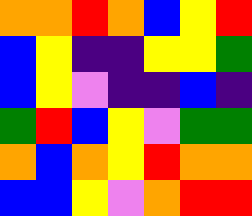[["orange", "orange", "red", "orange", "blue", "yellow", "red"], ["blue", "yellow", "indigo", "indigo", "yellow", "yellow", "green"], ["blue", "yellow", "violet", "indigo", "indigo", "blue", "indigo"], ["green", "red", "blue", "yellow", "violet", "green", "green"], ["orange", "blue", "orange", "yellow", "red", "orange", "orange"], ["blue", "blue", "yellow", "violet", "orange", "red", "red"]]